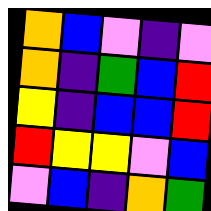[["orange", "blue", "violet", "indigo", "violet"], ["orange", "indigo", "green", "blue", "red"], ["yellow", "indigo", "blue", "blue", "red"], ["red", "yellow", "yellow", "violet", "blue"], ["violet", "blue", "indigo", "orange", "green"]]